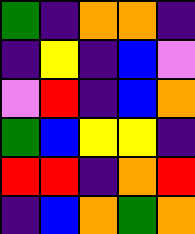[["green", "indigo", "orange", "orange", "indigo"], ["indigo", "yellow", "indigo", "blue", "violet"], ["violet", "red", "indigo", "blue", "orange"], ["green", "blue", "yellow", "yellow", "indigo"], ["red", "red", "indigo", "orange", "red"], ["indigo", "blue", "orange", "green", "orange"]]